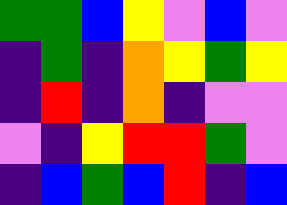[["green", "green", "blue", "yellow", "violet", "blue", "violet"], ["indigo", "green", "indigo", "orange", "yellow", "green", "yellow"], ["indigo", "red", "indigo", "orange", "indigo", "violet", "violet"], ["violet", "indigo", "yellow", "red", "red", "green", "violet"], ["indigo", "blue", "green", "blue", "red", "indigo", "blue"]]